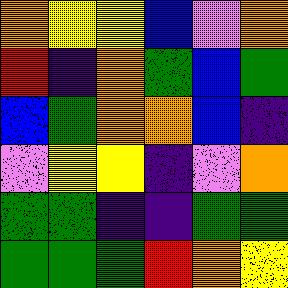[["orange", "yellow", "yellow", "blue", "violet", "orange"], ["red", "indigo", "orange", "green", "blue", "green"], ["blue", "green", "orange", "orange", "blue", "indigo"], ["violet", "yellow", "yellow", "indigo", "violet", "orange"], ["green", "green", "indigo", "indigo", "green", "green"], ["green", "green", "green", "red", "orange", "yellow"]]